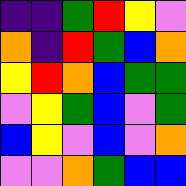[["indigo", "indigo", "green", "red", "yellow", "violet"], ["orange", "indigo", "red", "green", "blue", "orange"], ["yellow", "red", "orange", "blue", "green", "green"], ["violet", "yellow", "green", "blue", "violet", "green"], ["blue", "yellow", "violet", "blue", "violet", "orange"], ["violet", "violet", "orange", "green", "blue", "blue"]]